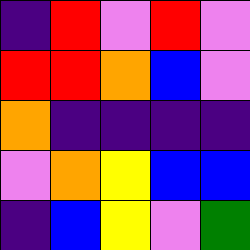[["indigo", "red", "violet", "red", "violet"], ["red", "red", "orange", "blue", "violet"], ["orange", "indigo", "indigo", "indigo", "indigo"], ["violet", "orange", "yellow", "blue", "blue"], ["indigo", "blue", "yellow", "violet", "green"]]